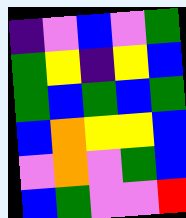[["indigo", "violet", "blue", "violet", "green"], ["green", "yellow", "indigo", "yellow", "blue"], ["green", "blue", "green", "blue", "green"], ["blue", "orange", "yellow", "yellow", "blue"], ["violet", "orange", "violet", "green", "blue"], ["blue", "green", "violet", "violet", "red"]]